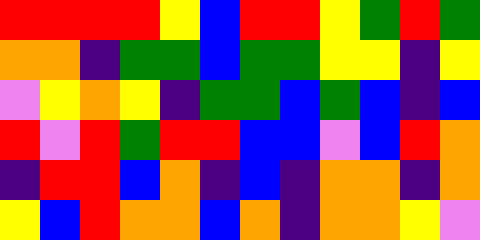[["red", "red", "red", "red", "yellow", "blue", "red", "red", "yellow", "green", "red", "green"], ["orange", "orange", "indigo", "green", "green", "blue", "green", "green", "yellow", "yellow", "indigo", "yellow"], ["violet", "yellow", "orange", "yellow", "indigo", "green", "green", "blue", "green", "blue", "indigo", "blue"], ["red", "violet", "red", "green", "red", "red", "blue", "blue", "violet", "blue", "red", "orange"], ["indigo", "red", "red", "blue", "orange", "indigo", "blue", "indigo", "orange", "orange", "indigo", "orange"], ["yellow", "blue", "red", "orange", "orange", "blue", "orange", "indigo", "orange", "orange", "yellow", "violet"]]